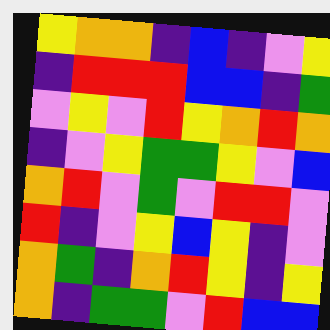[["yellow", "orange", "orange", "indigo", "blue", "indigo", "violet", "yellow"], ["indigo", "red", "red", "red", "blue", "blue", "indigo", "green"], ["violet", "yellow", "violet", "red", "yellow", "orange", "red", "orange"], ["indigo", "violet", "yellow", "green", "green", "yellow", "violet", "blue"], ["orange", "red", "violet", "green", "violet", "red", "red", "violet"], ["red", "indigo", "violet", "yellow", "blue", "yellow", "indigo", "violet"], ["orange", "green", "indigo", "orange", "red", "yellow", "indigo", "yellow"], ["orange", "indigo", "green", "green", "violet", "red", "blue", "blue"]]